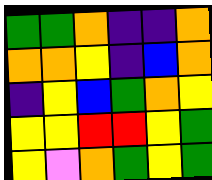[["green", "green", "orange", "indigo", "indigo", "orange"], ["orange", "orange", "yellow", "indigo", "blue", "orange"], ["indigo", "yellow", "blue", "green", "orange", "yellow"], ["yellow", "yellow", "red", "red", "yellow", "green"], ["yellow", "violet", "orange", "green", "yellow", "green"]]